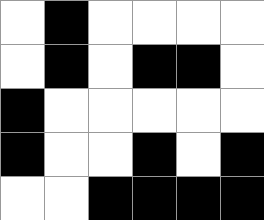[["white", "black", "white", "white", "white", "white"], ["white", "black", "white", "black", "black", "white"], ["black", "white", "white", "white", "white", "white"], ["black", "white", "white", "black", "white", "black"], ["white", "white", "black", "black", "black", "black"]]